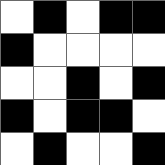[["white", "black", "white", "black", "black"], ["black", "white", "white", "white", "white"], ["white", "white", "black", "white", "black"], ["black", "white", "black", "black", "white"], ["white", "black", "white", "white", "black"]]